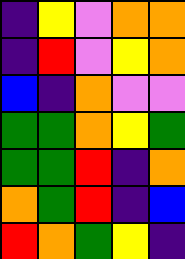[["indigo", "yellow", "violet", "orange", "orange"], ["indigo", "red", "violet", "yellow", "orange"], ["blue", "indigo", "orange", "violet", "violet"], ["green", "green", "orange", "yellow", "green"], ["green", "green", "red", "indigo", "orange"], ["orange", "green", "red", "indigo", "blue"], ["red", "orange", "green", "yellow", "indigo"]]